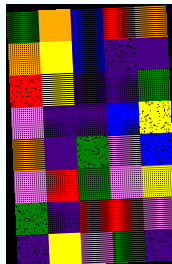[["green", "orange", "blue", "red", "orange"], ["orange", "yellow", "blue", "indigo", "indigo"], ["red", "yellow", "indigo", "indigo", "green"], ["violet", "indigo", "indigo", "blue", "yellow"], ["orange", "indigo", "green", "violet", "blue"], ["violet", "red", "green", "violet", "yellow"], ["green", "indigo", "red", "red", "violet"], ["indigo", "yellow", "violet", "green", "indigo"]]